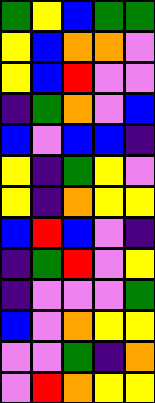[["green", "yellow", "blue", "green", "green"], ["yellow", "blue", "orange", "orange", "violet"], ["yellow", "blue", "red", "violet", "violet"], ["indigo", "green", "orange", "violet", "blue"], ["blue", "violet", "blue", "blue", "indigo"], ["yellow", "indigo", "green", "yellow", "violet"], ["yellow", "indigo", "orange", "yellow", "yellow"], ["blue", "red", "blue", "violet", "indigo"], ["indigo", "green", "red", "violet", "yellow"], ["indigo", "violet", "violet", "violet", "green"], ["blue", "violet", "orange", "yellow", "yellow"], ["violet", "violet", "green", "indigo", "orange"], ["violet", "red", "orange", "yellow", "yellow"]]